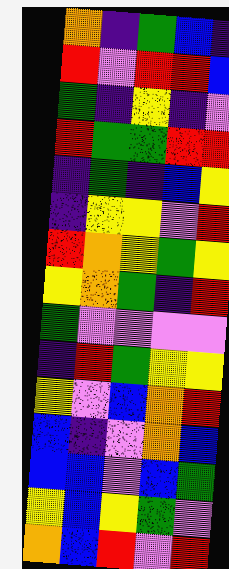[["orange", "indigo", "green", "blue", "indigo"], ["red", "violet", "red", "red", "blue"], ["green", "indigo", "yellow", "indigo", "violet"], ["red", "green", "green", "red", "red"], ["indigo", "green", "indigo", "blue", "yellow"], ["indigo", "yellow", "yellow", "violet", "red"], ["red", "orange", "yellow", "green", "yellow"], ["yellow", "orange", "green", "indigo", "red"], ["green", "violet", "violet", "violet", "violet"], ["indigo", "red", "green", "yellow", "yellow"], ["yellow", "violet", "blue", "orange", "red"], ["blue", "indigo", "violet", "orange", "blue"], ["blue", "blue", "violet", "blue", "green"], ["yellow", "blue", "yellow", "green", "violet"], ["orange", "blue", "red", "violet", "red"]]